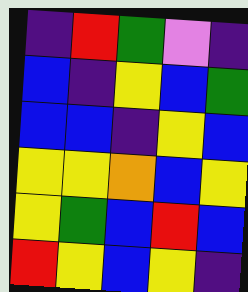[["indigo", "red", "green", "violet", "indigo"], ["blue", "indigo", "yellow", "blue", "green"], ["blue", "blue", "indigo", "yellow", "blue"], ["yellow", "yellow", "orange", "blue", "yellow"], ["yellow", "green", "blue", "red", "blue"], ["red", "yellow", "blue", "yellow", "indigo"]]